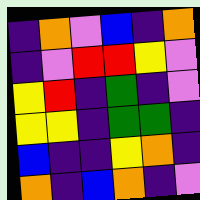[["indigo", "orange", "violet", "blue", "indigo", "orange"], ["indigo", "violet", "red", "red", "yellow", "violet"], ["yellow", "red", "indigo", "green", "indigo", "violet"], ["yellow", "yellow", "indigo", "green", "green", "indigo"], ["blue", "indigo", "indigo", "yellow", "orange", "indigo"], ["orange", "indigo", "blue", "orange", "indigo", "violet"]]